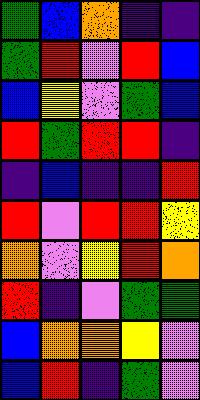[["green", "blue", "orange", "indigo", "indigo"], ["green", "red", "violet", "red", "blue"], ["blue", "yellow", "violet", "green", "blue"], ["red", "green", "red", "red", "indigo"], ["indigo", "blue", "indigo", "indigo", "red"], ["red", "violet", "red", "red", "yellow"], ["orange", "violet", "yellow", "red", "orange"], ["red", "indigo", "violet", "green", "green"], ["blue", "orange", "orange", "yellow", "violet"], ["blue", "red", "indigo", "green", "violet"]]